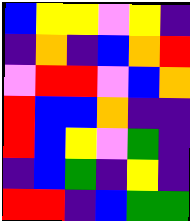[["blue", "yellow", "yellow", "violet", "yellow", "indigo"], ["indigo", "orange", "indigo", "blue", "orange", "red"], ["violet", "red", "red", "violet", "blue", "orange"], ["red", "blue", "blue", "orange", "indigo", "indigo"], ["red", "blue", "yellow", "violet", "green", "indigo"], ["indigo", "blue", "green", "indigo", "yellow", "indigo"], ["red", "red", "indigo", "blue", "green", "green"]]